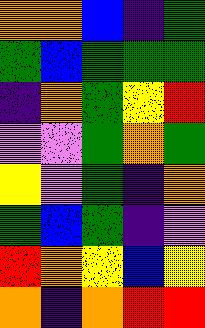[["orange", "orange", "blue", "indigo", "green"], ["green", "blue", "green", "green", "green"], ["indigo", "orange", "green", "yellow", "red"], ["violet", "violet", "green", "orange", "green"], ["yellow", "violet", "green", "indigo", "orange"], ["green", "blue", "green", "indigo", "violet"], ["red", "orange", "yellow", "blue", "yellow"], ["orange", "indigo", "orange", "red", "red"]]